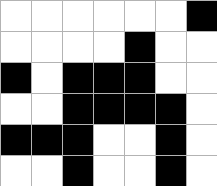[["white", "white", "white", "white", "white", "white", "black"], ["white", "white", "white", "white", "black", "white", "white"], ["black", "white", "black", "black", "black", "white", "white"], ["white", "white", "black", "black", "black", "black", "white"], ["black", "black", "black", "white", "white", "black", "white"], ["white", "white", "black", "white", "white", "black", "white"]]